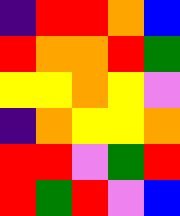[["indigo", "red", "red", "orange", "blue"], ["red", "orange", "orange", "red", "green"], ["yellow", "yellow", "orange", "yellow", "violet"], ["indigo", "orange", "yellow", "yellow", "orange"], ["red", "red", "violet", "green", "red"], ["red", "green", "red", "violet", "blue"]]